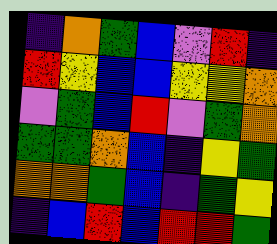[["indigo", "orange", "green", "blue", "violet", "red", "indigo"], ["red", "yellow", "blue", "blue", "yellow", "yellow", "orange"], ["violet", "green", "blue", "red", "violet", "green", "orange"], ["green", "green", "orange", "blue", "indigo", "yellow", "green"], ["orange", "orange", "green", "blue", "indigo", "green", "yellow"], ["indigo", "blue", "red", "blue", "red", "red", "green"]]